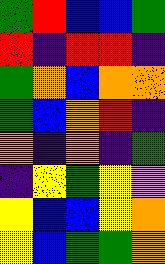[["green", "red", "blue", "blue", "green"], ["red", "indigo", "red", "red", "indigo"], ["green", "orange", "blue", "orange", "orange"], ["green", "blue", "orange", "red", "indigo"], ["orange", "indigo", "orange", "indigo", "green"], ["indigo", "yellow", "green", "yellow", "violet"], ["yellow", "blue", "blue", "yellow", "orange"], ["yellow", "blue", "green", "green", "orange"]]